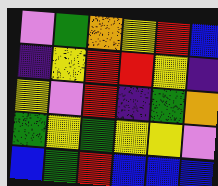[["violet", "green", "orange", "yellow", "red", "blue"], ["indigo", "yellow", "red", "red", "yellow", "indigo"], ["yellow", "violet", "red", "indigo", "green", "orange"], ["green", "yellow", "green", "yellow", "yellow", "violet"], ["blue", "green", "red", "blue", "blue", "blue"]]